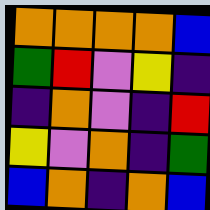[["orange", "orange", "orange", "orange", "blue"], ["green", "red", "violet", "yellow", "indigo"], ["indigo", "orange", "violet", "indigo", "red"], ["yellow", "violet", "orange", "indigo", "green"], ["blue", "orange", "indigo", "orange", "blue"]]